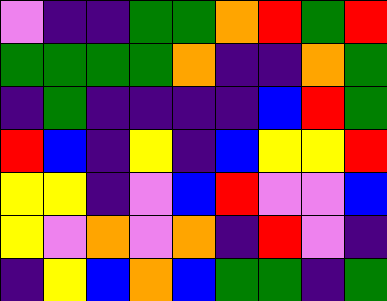[["violet", "indigo", "indigo", "green", "green", "orange", "red", "green", "red"], ["green", "green", "green", "green", "orange", "indigo", "indigo", "orange", "green"], ["indigo", "green", "indigo", "indigo", "indigo", "indigo", "blue", "red", "green"], ["red", "blue", "indigo", "yellow", "indigo", "blue", "yellow", "yellow", "red"], ["yellow", "yellow", "indigo", "violet", "blue", "red", "violet", "violet", "blue"], ["yellow", "violet", "orange", "violet", "orange", "indigo", "red", "violet", "indigo"], ["indigo", "yellow", "blue", "orange", "blue", "green", "green", "indigo", "green"]]